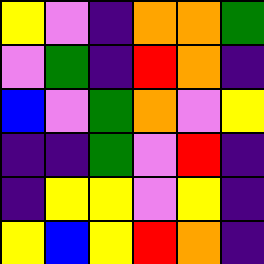[["yellow", "violet", "indigo", "orange", "orange", "green"], ["violet", "green", "indigo", "red", "orange", "indigo"], ["blue", "violet", "green", "orange", "violet", "yellow"], ["indigo", "indigo", "green", "violet", "red", "indigo"], ["indigo", "yellow", "yellow", "violet", "yellow", "indigo"], ["yellow", "blue", "yellow", "red", "orange", "indigo"]]